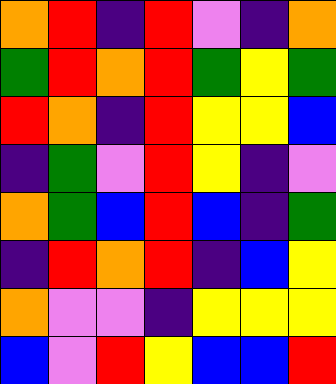[["orange", "red", "indigo", "red", "violet", "indigo", "orange"], ["green", "red", "orange", "red", "green", "yellow", "green"], ["red", "orange", "indigo", "red", "yellow", "yellow", "blue"], ["indigo", "green", "violet", "red", "yellow", "indigo", "violet"], ["orange", "green", "blue", "red", "blue", "indigo", "green"], ["indigo", "red", "orange", "red", "indigo", "blue", "yellow"], ["orange", "violet", "violet", "indigo", "yellow", "yellow", "yellow"], ["blue", "violet", "red", "yellow", "blue", "blue", "red"]]